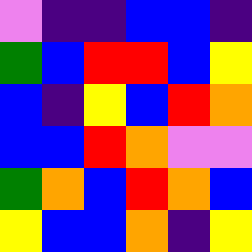[["violet", "indigo", "indigo", "blue", "blue", "indigo"], ["green", "blue", "red", "red", "blue", "yellow"], ["blue", "indigo", "yellow", "blue", "red", "orange"], ["blue", "blue", "red", "orange", "violet", "violet"], ["green", "orange", "blue", "red", "orange", "blue"], ["yellow", "blue", "blue", "orange", "indigo", "yellow"]]